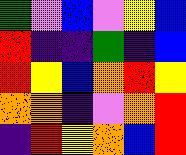[["green", "violet", "blue", "violet", "yellow", "blue"], ["red", "indigo", "indigo", "green", "indigo", "blue"], ["red", "yellow", "blue", "orange", "red", "yellow"], ["orange", "orange", "indigo", "violet", "orange", "red"], ["indigo", "red", "yellow", "orange", "blue", "red"]]